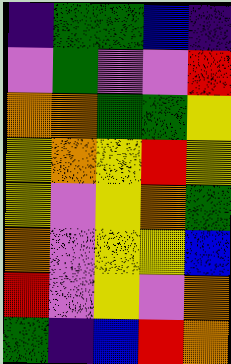[["indigo", "green", "green", "blue", "indigo"], ["violet", "green", "violet", "violet", "red"], ["orange", "orange", "green", "green", "yellow"], ["yellow", "orange", "yellow", "red", "yellow"], ["yellow", "violet", "yellow", "orange", "green"], ["orange", "violet", "yellow", "yellow", "blue"], ["red", "violet", "yellow", "violet", "orange"], ["green", "indigo", "blue", "red", "orange"]]